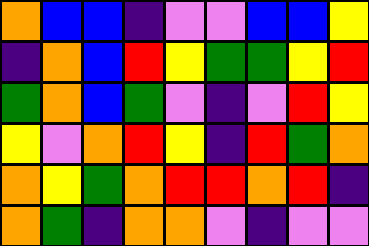[["orange", "blue", "blue", "indigo", "violet", "violet", "blue", "blue", "yellow"], ["indigo", "orange", "blue", "red", "yellow", "green", "green", "yellow", "red"], ["green", "orange", "blue", "green", "violet", "indigo", "violet", "red", "yellow"], ["yellow", "violet", "orange", "red", "yellow", "indigo", "red", "green", "orange"], ["orange", "yellow", "green", "orange", "red", "red", "orange", "red", "indigo"], ["orange", "green", "indigo", "orange", "orange", "violet", "indigo", "violet", "violet"]]